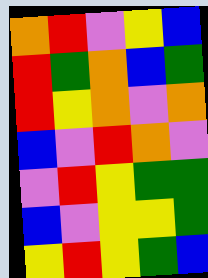[["orange", "red", "violet", "yellow", "blue"], ["red", "green", "orange", "blue", "green"], ["red", "yellow", "orange", "violet", "orange"], ["blue", "violet", "red", "orange", "violet"], ["violet", "red", "yellow", "green", "green"], ["blue", "violet", "yellow", "yellow", "green"], ["yellow", "red", "yellow", "green", "blue"]]